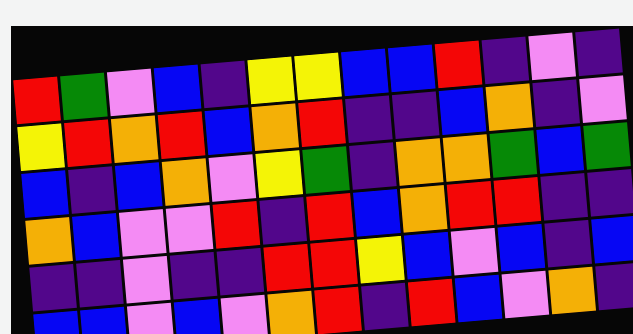[["red", "green", "violet", "blue", "indigo", "yellow", "yellow", "blue", "blue", "red", "indigo", "violet", "indigo"], ["yellow", "red", "orange", "red", "blue", "orange", "red", "indigo", "indigo", "blue", "orange", "indigo", "violet"], ["blue", "indigo", "blue", "orange", "violet", "yellow", "green", "indigo", "orange", "orange", "green", "blue", "green"], ["orange", "blue", "violet", "violet", "red", "indigo", "red", "blue", "orange", "red", "red", "indigo", "indigo"], ["indigo", "indigo", "violet", "indigo", "indigo", "red", "red", "yellow", "blue", "violet", "blue", "indigo", "blue"], ["blue", "blue", "violet", "blue", "violet", "orange", "red", "indigo", "red", "blue", "violet", "orange", "indigo"]]